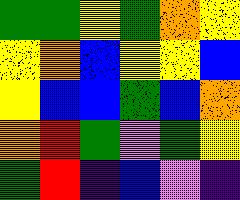[["green", "green", "yellow", "green", "orange", "yellow"], ["yellow", "orange", "blue", "yellow", "yellow", "blue"], ["yellow", "blue", "blue", "green", "blue", "orange"], ["orange", "red", "green", "violet", "green", "yellow"], ["green", "red", "indigo", "blue", "violet", "indigo"]]